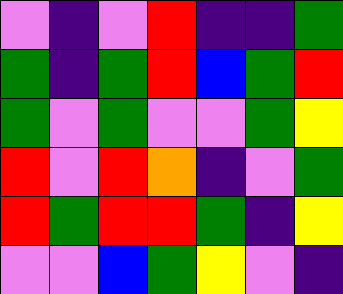[["violet", "indigo", "violet", "red", "indigo", "indigo", "green"], ["green", "indigo", "green", "red", "blue", "green", "red"], ["green", "violet", "green", "violet", "violet", "green", "yellow"], ["red", "violet", "red", "orange", "indigo", "violet", "green"], ["red", "green", "red", "red", "green", "indigo", "yellow"], ["violet", "violet", "blue", "green", "yellow", "violet", "indigo"]]